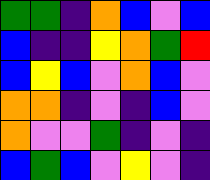[["green", "green", "indigo", "orange", "blue", "violet", "blue"], ["blue", "indigo", "indigo", "yellow", "orange", "green", "red"], ["blue", "yellow", "blue", "violet", "orange", "blue", "violet"], ["orange", "orange", "indigo", "violet", "indigo", "blue", "violet"], ["orange", "violet", "violet", "green", "indigo", "violet", "indigo"], ["blue", "green", "blue", "violet", "yellow", "violet", "indigo"]]